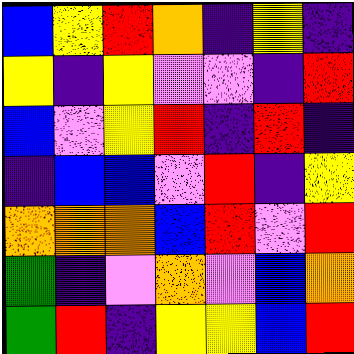[["blue", "yellow", "red", "orange", "indigo", "yellow", "indigo"], ["yellow", "indigo", "yellow", "violet", "violet", "indigo", "red"], ["blue", "violet", "yellow", "red", "indigo", "red", "indigo"], ["indigo", "blue", "blue", "violet", "red", "indigo", "yellow"], ["orange", "orange", "orange", "blue", "red", "violet", "red"], ["green", "indigo", "violet", "orange", "violet", "blue", "orange"], ["green", "red", "indigo", "yellow", "yellow", "blue", "red"]]